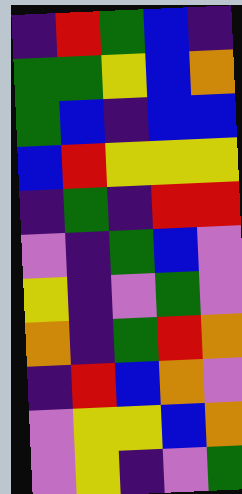[["indigo", "red", "green", "blue", "indigo"], ["green", "green", "yellow", "blue", "orange"], ["green", "blue", "indigo", "blue", "blue"], ["blue", "red", "yellow", "yellow", "yellow"], ["indigo", "green", "indigo", "red", "red"], ["violet", "indigo", "green", "blue", "violet"], ["yellow", "indigo", "violet", "green", "violet"], ["orange", "indigo", "green", "red", "orange"], ["indigo", "red", "blue", "orange", "violet"], ["violet", "yellow", "yellow", "blue", "orange"], ["violet", "yellow", "indigo", "violet", "green"]]